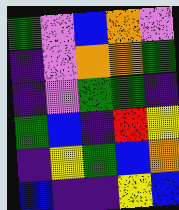[["green", "violet", "blue", "orange", "violet"], ["indigo", "violet", "orange", "orange", "green"], ["indigo", "violet", "green", "green", "indigo"], ["green", "blue", "indigo", "red", "yellow"], ["indigo", "yellow", "green", "blue", "orange"], ["blue", "indigo", "indigo", "yellow", "blue"]]